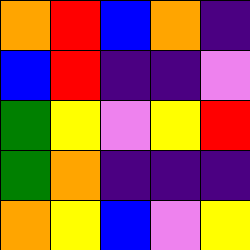[["orange", "red", "blue", "orange", "indigo"], ["blue", "red", "indigo", "indigo", "violet"], ["green", "yellow", "violet", "yellow", "red"], ["green", "orange", "indigo", "indigo", "indigo"], ["orange", "yellow", "blue", "violet", "yellow"]]